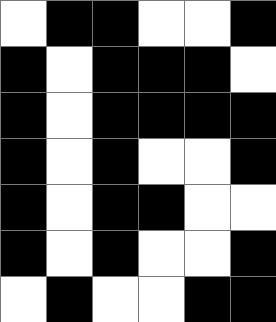[["white", "black", "black", "white", "white", "black"], ["black", "white", "black", "black", "black", "white"], ["black", "white", "black", "black", "black", "black"], ["black", "white", "black", "white", "white", "black"], ["black", "white", "black", "black", "white", "white"], ["black", "white", "black", "white", "white", "black"], ["white", "black", "white", "white", "black", "black"]]